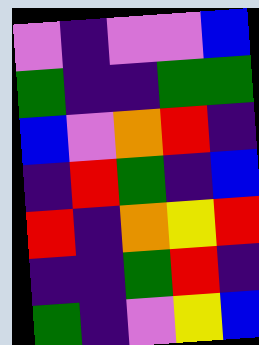[["violet", "indigo", "violet", "violet", "blue"], ["green", "indigo", "indigo", "green", "green"], ["blue", "violet", "orange", "red", "indigo"], ["indigo", "red", "green", "indigo", "blue"], ["red", "indigo", "orange", "yellow", "red"], ["indigo", "indigo", "green", "red", "indigo"], ["green", "indigo", "violet", "yellow", "blue"]]